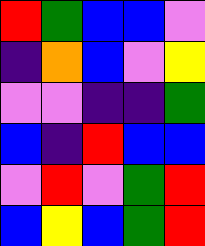[["red", "green", "blue", "blue", "violet"], ["indigo", "orange", "blue", "violet", "yellow"], ["violet", "violet", "indigo", "indigo", "green"], ["blue", "indigo", "red", "blue", "blue"], ["violet", "red", "violet", "green", "red"], ["blue", "yellow", "blue", "green", "red"]]